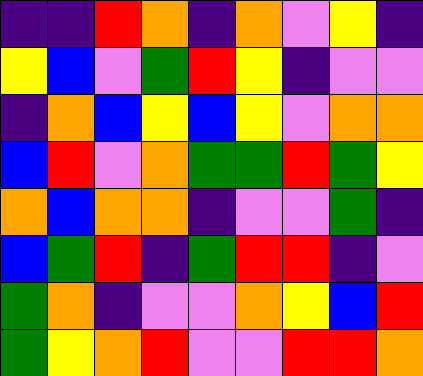[["indigo", "indigo", "red", "orange", "indigo", "orange", "violet", "yellow", "indigo"], ["yellow", "blue", "violet", "green", "red", "yellow", "indigo", "violet", "violet"], ["indigo", "orange", "blue", "yellow", "blue", "yellow", "violet", "orange", "orange"], ["blue", "red", "violet", "orange", "green", "green", "red", "green", "yellow"], ["orange", "blue", "orange", "orange", "indigo", "violet", "violet", "green", "indigo"], ["blue", "green", "red", "indigo", "green", "red", "red", "indigo", "violet"], ["green", "orange", "indigo", "violet", "violet", "orange", "yellow", "blue", "red"], ["green", "yellow", "orange", "red", "violet", "violet", "red", "red", "orange"]]